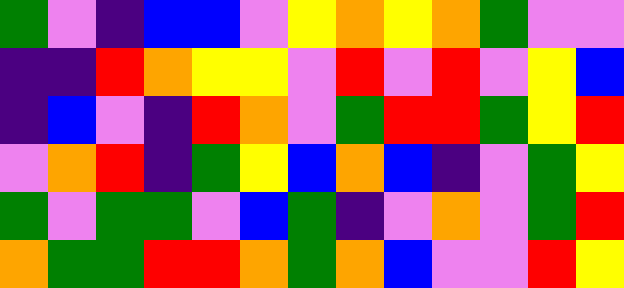[["green", "violet", "indigo", "blue", "blue", "violet", "yellow", "orange", "yellow", "orange", "green", "violet", "violet"], ["indigo", "indigo", "red", "orange", "yellow", "yellow", "violet", "red", "violet", "red", "violet", "yellow", "blue"], ["indigo", "blue", "violet", "indigo", "red", "orange", "violet", "green", "red", "red", "green", "yellow", "red"], ["violet", "orange", "red", "indigo", "green", "yellow", "blue", "orange", "blue", "indigo", "violet", "green", "yellow"], ["green", "violet", "green", "green", "violet", "blue", "green", "indigo", "violet", "orange", "violet", "green", "red"], ["orange", "green", "green", "red", "red", "orange", "green", "orange", "blue", "violet", "violet", "red", "yellow"]]